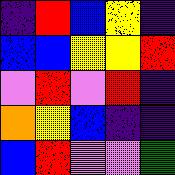[["indigo", "red", "blue", "yellow", "indigo"], ["blue", "blue", "yellow", "yellow", "red"], ["violet", "red", "violet", "red", "indigo"], ["orange", "yellow", "blue", "indigo", "indigo"], ["blue", "red", "violet", "violet", "green"]]